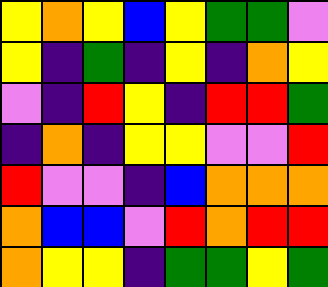[["yellow", "orange", "yellow", "blue", "yellow", "green", "green", "violet"], ["yellow", "indigo", "green", "indigo", "yellow", "indigo", "orange", "yellow"], ["violet", "indigo", "red", "yellow", "indigo", "red", "red", "green"], ["indigo", "orange", "indigo", "yellow", "yellow", "violet", "violet", "red"], ["red", "violet", "violet", "indigo", "blue", "orange", "orange", "orange"], ["orange", "blue", "blue", "violet", "red", "orange", "red", "red"], ["orange", "yellow", "yellow", "indigo", "green", "green", "yellow", "green"]]